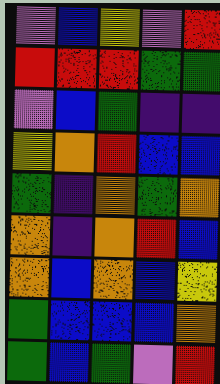[["violet", "blue", "yellow", "violet", "red"], ["red", "red", "red", "green", "green"], ["violet", "blue", "green", "indigo", "indigo"], ["yellow", "orange", "red", "blue", "blue"], ["green", "indigo", "orange", "green", "orange"], ["orange", "indigo", "orange", "red", "blue"], ["orange", "blue", "orange", "blue", "yellow"], ["green", "blue", "blue", "blue", "orange"], ["green", "blue", "green", "violet", "red"]]